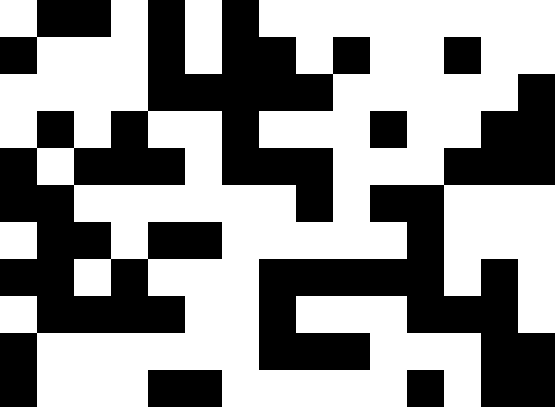[["white", "black", "black", "white", "black", "white", "black", "white", "white", "white", "white", "white", "white", "white", "white"], ["black", "white", "white", "white", "black", "white", "black", "black", "white", "black", "white", "white", "black", "white", "white"], ["white", "white", "white", "white", "black", "black", "black", "black", "black", "white", "white", "white", "white", "white", "black"], ["white", "black", "white", "black", "white", "white", "black", "white", "white", "white", "black", "white", "white", "black", "black"], ["black", "white", "black", "black", "black", "white", "black", "black", "black", "white", "white", "white", "black", "black", "black"], ["black", "black", "white", "white", "white", "white", "white", "white", "black", "white", "black", "black", "white", "white", "white"], ["white", "black", "black", "white", "black", "black", "white", "white", "white", "white", "white", "black", "white", "white", "white"], ["black", "black", "white", "black", "white", "white", "white", "black", "black", "black", "black", "black", "white", "black", "white"], ["white", "black", "black", "black", "black", "white", "white", "black", "white", "white", "white", "black", "black", "black", "white"], ["black", "white", "white", "white", "white", "white", "white", "black", "black", "black", "white", "white", "white", "black", "black"], ["black", "white", "white", "white", "black", "black", "white", "white", "white", "white", "white", "black", "white", "black", "black"]]